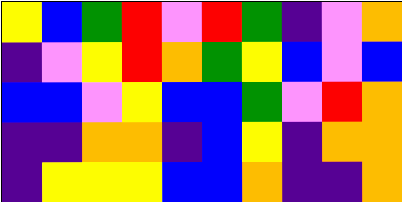[["yellow", "blue", "green", "red", "violet", "red", "green", "indigo", "violet", "orange"], ["indigo", "violet", "yellow", "red", "orange", "green", "yellow", "blue", "violet", "blue"], ["blue", "blue", "violet", "yellow", "blue", "blue", "green", "violet", "red", "orange"], ["indigo", "indigo", "orange", "orange", "indigo", "blue", "yellow", "indigo", "orange", "orange"], ["indigo", "yellow", "yellow", "yellow", "blue", "blue", "orange", "indigo", "indigo", "orange"]]